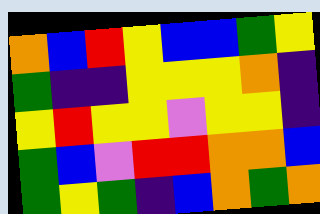[["orange", "blue", "red", "yellow", "blue", "blue", "green", "yellow"], ["green", "indigo", "indigo", "yellow", "yellow", "yellow", "orange", "indigo"], ["yellow", "red", "yellow", "yellow", "violet", "yellow", "yellow", "indigo"], ["green", "blue", "violet", "red", "red", "orange", "orange", "blue"], ["green", "yellow", "green", "indigo", "blue", "orange", "green", "orange"]]